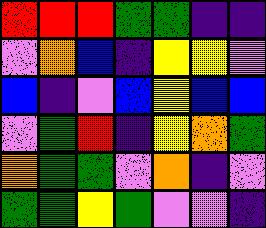[["red", "red", "red", "green", "green", "indigo", "indigo"], ["violet", "orange", "blue", "indigo", "yellow", "yellow", "violet"], ["blue", "indigo", "violet", "blue", "yellow", "blue", "blue"], ["violet", "green", "red", "indigo", "yellow", "orange", "green"], ["orange", "green", "green", "violet", "orange", "indigo", "violet"], ["green", "green", "yellow", "green", "violet", "violet", "indigo"]]